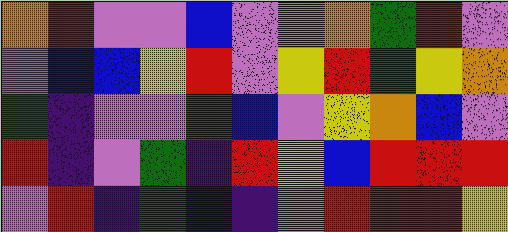[["orange", "red", "violet", "violet", "blue", "violet", "violet", "orange", "green", "red", "violet"], ["violet", "blue", "blue", "yellow", "red", "violet", "yellow", "red", "green", "yellow", "orange"], ["green", "indigo", "violet", "violet", "green", "blue", "violet", "yellow", "orange", "blue", "violet"], ["red", "indigo", "violet", "green", "indigo", "red", "yellow", "blue", "red", "red", "red"], ["violet", "red", "indigo", "green", "blue", "indigo", "violet", "red", "red", "red", "yellow"]]